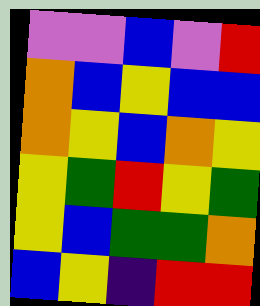[["violet", "violet", "blue", "violet", "red"], ["orange", "blue", "yellow", "blue", "blue"], ["orange", "yellow", "blue", "orange", "yellow"], ["yellow", "green", "red", "yellow", "green"], ["yellow", "blue", "green", "green", "orange"], ["blue", "yellow", "indigo", "red", "red"]]